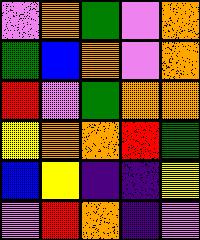[["violet", "orange", "green", "violet", "orange"], ["green", "blue", "orange", "violet", "orange"], ["red", "violet", "green", "orange", "orange"], ["yellow", "orange", "orange", "red", "green"], ["blue", "yellow", "indigo", "indigo", "yellow"], ["violet", "red", "orange", "indigo", "violet"]]